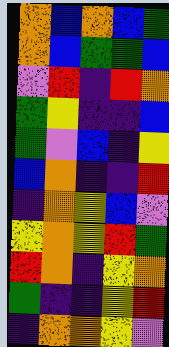[["orange", "blue", "orange", "blue", "green"], ["orange", "blue", "green", "green", "blue"], ["violet", "red", "indigo", "red", "orange"], ["green", "yellow", "indigo", "indigo", "blue"], ["green", "violet", "blue", "indigo", "yellow"], ["blue", "orange", "indigo", "indigo", "red"], ["indigo", "orange", "yellow", "blue", "violet"], ["yellow", "orange", "yellow", "red", "green"], ["red", "orange", "indigo", "yellow", "orange"], ["green", "indigo", "indigo", "yellow", "red"], ["indigo", "orange", "orange", "yellow", "violet"]]